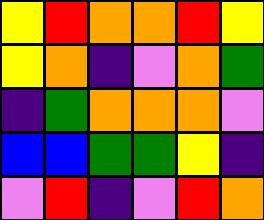[["yellow", "red", "orange", "orange", "red", "yellow"], ["yellow", "orange", "indigo", "violet", "orange", "green"], ["indigo", "green", "orange", "orange", "orange", "violet"], ["blue", "blue", "green", "green", "yellow", "indigo"], ["violet", "red", "indigo", "violet", "red", "orange"]]